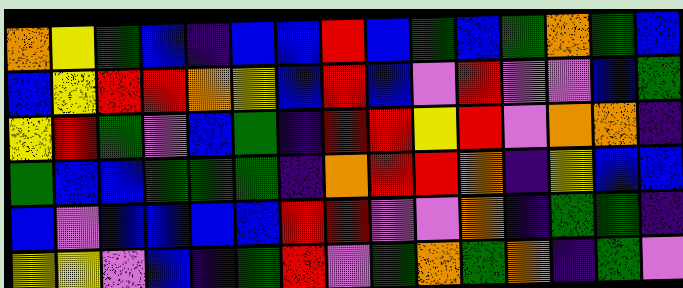[["orange", "yellow", "green", "blue", "indigo", "blue", "blue", "red", "blue", "green", "blue", "green", "orange", "green", "blue"], ["blue", "yellow", "red", "red", "orange", "yellow", "blue", "red", "blue", "violet", "red", "violet", "violet", "blue", "green"], ["yellow", "red", "green", "violet", "blue", "green", "indigo", "red", "red", "yellow", "red", "violet", "orange", "orange", "indigo"], ["green", "blue", "blue", "green", "green", "green", "indigo", "orange", "red", "red", "orange", "indigo", "yellow", "blue", "blue"], ["blue", "violet", "blue", "blue", "blue", "blue", "red", "red", "violet", "violet", "orange", "indigo", "green", "green", "indigo"], ["yellow", "yellow", "violet", "blue", "indigo", "green", "red", "violet", "green", "orange", "green", "orange", "indigo", "green", "violet"]]